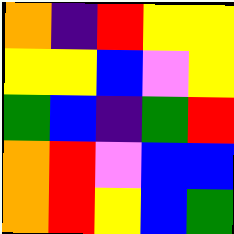[["orange", "indigo", "red", "yellow", "yellow"], ["yellow", "yellow", "blue", "violet", "yellow"], ["green", "blue", "indigo", "green", "red"], ["orange", "red", "violet", "blue", "blue"], ["orange", "red", "yellow", "blue", "green"]]